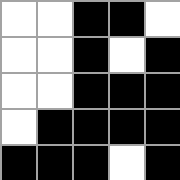[["white", "white", "black", "black", "white"], ["white", "white", "black", "white", "black"], ["white", "white", "black", "black", "black"], ["white", "black", "black", "black", "black"], ["black", "black", "black", "white", "black"]]